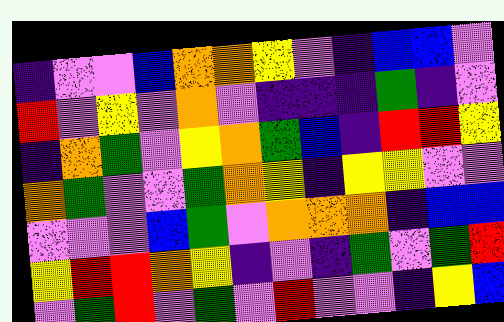[["indigo", "violet", "violet", "blue", "orange", "orange", "yellow", "violet", "indigo", "blue", "blue", "violet"], ["red", "violet", "yellow", "violet", "orange", "violet", "indigo", "indigo", "indigo", "green", "indigo", "violet"], ["indigo", "orange", "green", "violet", "yellow", "orange", "green", "blue", "indigo", "red", "red", "yellow"], ["orange", "green", "violet", "violet", "green", "orange", "yellow", "indigo", "yellow", "yellow", "violet", "violet"], ["violet", "violet", "violet", "blue", "green", "violet", "orange", "orange", "orange", "indigo", "blue", "blue"], ["yellow", "red", "red", "orange", "yellow", "indigo", "violet", "indigo", "green", "violet", "green", "red"], ["violet", "green", "red", "violet", "green", "violet", "red", "violet", "violet", "indigo", "yellow", "blue"]]